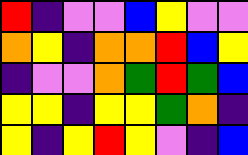[["red", "indigo", "violet", "violet", "blue", "yellow", "violet", "violet"], ["orange", "yellow", "indigo", "orange", "orange", "red", "blue", "yellow"], ["indigo", "violet", "violet", "orange", "green", "red", "green", "blue"], ["yellow", "yellow", "indigo", "yellow", "yellow", "green", "orange", "indigo"], ["yellow", "indigo", "yellow", "red", "yellow", "violet", "indigo", "blue"]]